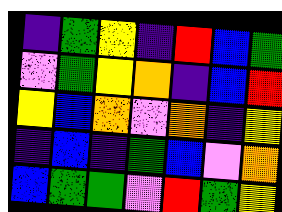[["indigo", "green", "yellow", "indigo", "red", "blue", "green"], ["violet", "green", "yellow", "orange", "indigo", "blue", "red"], ["yellow", "blue", "orange", "violet", "orange", "indigo", "yellow"], ["indigo", "blue", "indigo", "green", "blue", "violet", "orange"], ["blue", "green", "green", "violet", "red", "green", "yellow"]]